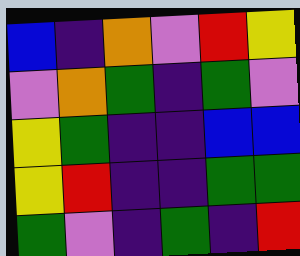[["blue", "indigo", "orange", "violet", "red", "yellow"], ["violet", "orange", "green", "indigo", "green", "violet"], ["yellow", "green", "indigo", "indigo", "blue", "blue"], ["yellow", "red", "indigo", "indigo", "green", "green"], ["green", "violet", "indigo", "green", "indigo", "red"]]